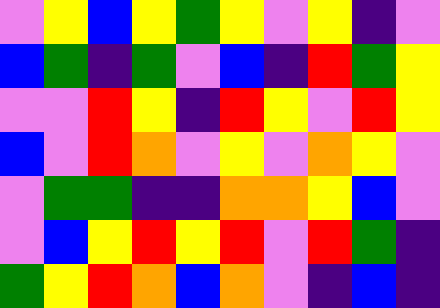[["violet", "yellow", "blue", "yellow", "green", "yellow", "violet", "yellow", "indigo", "violet"], ["blue", "green", "indigo", "green", "violet", "blue", "indigo", "red", "green", "yellow"], ["violet", "violet", "red", "yellow", "indigo", "red", "yellow", "violet", "red", "yellow"], ["blue", "violet", "red", "orange", "violet", "yellow", "violet", "orange", "yellow", "violet"], ["violet", "green", "green", "indigo", "indigo", "orange", "orange", "yellow", "blue", "violet"], ["violet", "blue", "yellow", "red", "yellow", "red", "violet", "red", "green", "indigo"], ["green", "yellow", "red", "orange", "blue", "orange", "violet", "indigo", "blue", "indigo"]]